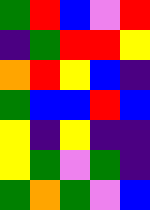[["green", "red", "blue", "violet", "red"], ["indigo", "green", "red", "red", "yellow"], ["orange", "red", "yellow", "blue", "indigo"], ["green", "blue", "blue", "red", "blue"], ["yellow", "indigo", "yellow", "indigo", "indigo"], ["yellow", "green", "violet", "green", "indigo"], ["green", "orange", "green", "violet", "blue"]]